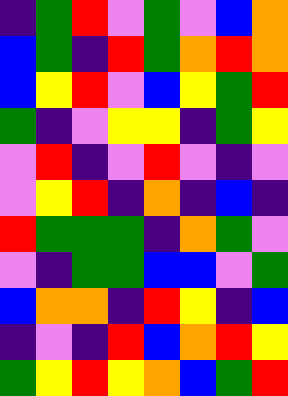[["indigo", "green", "red", "violet", "green", "violet", "blue", "orange"], ["blue", "green", "indigo", "red", "green", "orange", "red", "orange"], ["blue", "yellow", "red", "violet", "blue", "yellow", "green", "red"], ["green", "indigo", "violet", "yellow", "yellow", "indigo", "green", "yellow"], ["violet", "red", "indigo", "violet", "red", "violet", "indigo", "violet"], ["violet", "yellow", "red", "indigo", "orange", "indigo", "blue", "indigo"], ["red", "green", "green", "green", "indigo", "orange", "green", "violet"], ["violet", "indigo", "green", "green", "blue", "blue", "violet", "green"], ["blue", "orange", "orange", "indigo", "red", "yellow", "indigo", "blue"], ["indigo", "violet", "indigo", "red", "blue", "orange", "red", "yellow"], ["green", "yellow", "red", "yellow", "orange", "blue", "green", "red"]]